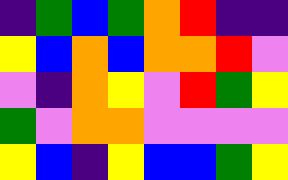[["indigo", "green", "blue", "green", "orange", "red", "indigo", "indigo"], ["yellow", "blue", "orange", "blue", "orange", "orange", "red", "violet"], ["violet", "indigo", "orange", "yellow", "violet", "red", "green", "yellow"], ["green", "violet", "orange", "orange", "violet", "violet", "violet", "violet"], ["yellow", "blue", "indigo", "yellow", "blue", "blue", "green", "yellow"]]